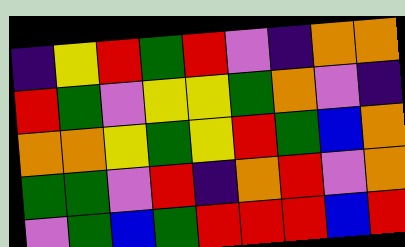[["indigo", "yellow", "red", "green", "red", "violet", "indigo", "orange", "orange"], ["red", "green", "violet", "yellow", "yellow", "green", "orange", "violet", "indigo"], ["orange", "orange", "yellow", "green", "yellow", "red", "green", "blue", "orange"], ["green", "green", "violet", "red", "indigo", "orange", "red", "violet", "orange"], ["violet", "green", "blue", "green", "red", "red", "red", "blue", "red"]]